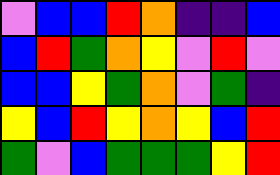[["violet", "blue", "blue", "red", "orange", "indigo", "indigo", "blue"], ["blue", "red", "green", "orange", "yellow", "violet", "red", "violet"], ["blue", "blue", "yellow", "green", "orange", "violet", "green", "indigo"], ["yellow", "blue", "red", "yellow", "orange", "yellow", "blue", "red"], ["green", "violet", "blue", "green", "green", "green", "yellow", "red"]]